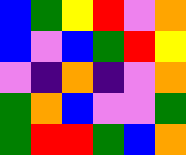[["blue", "green", "yellow", "red", "violet", "orange"], ["blue", "violet", "blue", "green", "red", "yellow"], ["violet", "indigo", "orange", "indigo", "violet", "orange"], ["green", "orange", "blue", "violet", "violet", "green"], ["green", "red", "red", "green", "blue", "orange"]]